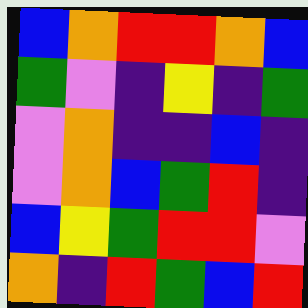[["blue", "orange", "red", "red", "orange", "blue"], ["green", "violet", "indigo", "yellow", "indigo", "green"], ["violet", "orange", "indigo", "indigo", "blue", "indigo"], ["violet", "orange", "blue", "green", "red", "indigo"], ["blue", "yellow", "green", "red", "red", "violet"], ["orange", "indigo", "red", "green", "blue", "red"]]